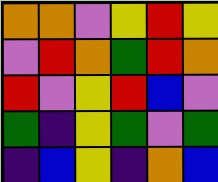[["orange", "orange", "violet", "yellow", "red", "yellow"], ["violet", "red", "orange", "green", "red", "orange"], ["red", "violet", "yellow", "red", "blue", "violet"], ["green", "indigo", "yellow", "green", "violet", "green"], ["indigo", "blue", "yellow", "indigo", "orange", "blue"]]